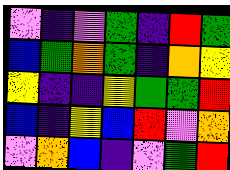[["violet", "indigo", "violet", "green", "indigo", "red", "green"], ["blue", "green", "orange", "green", "indigo", "orange", "yellow"], ["yellow", "indigo", "indigo", "yellow", "green", "green", "red"], ["blue", "indigo", "yellow", "blue", "red", "violet", "orange"], ["violet", "orange", "blue", "indigo", "violet", "green", "red"]]